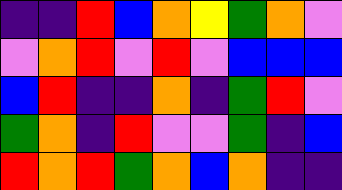[["indigo", "indigo", "red", "blue", "orange", "yellow", "green", "orange", "violet"], ["violet", "orange", "red", "violet", "red", "violet", "blue", "blue", "blue"], ["blue", "red", "indigo", "indigo", "orange", "indigo", "green", "red", "violet"], ["green", "orange", "indigo", "red", "violet", "violet", "green", "indigo", "blue"], ["red", "orange", "red", "green", "orange", "blue", "orange", "indigo", "indigo"]]